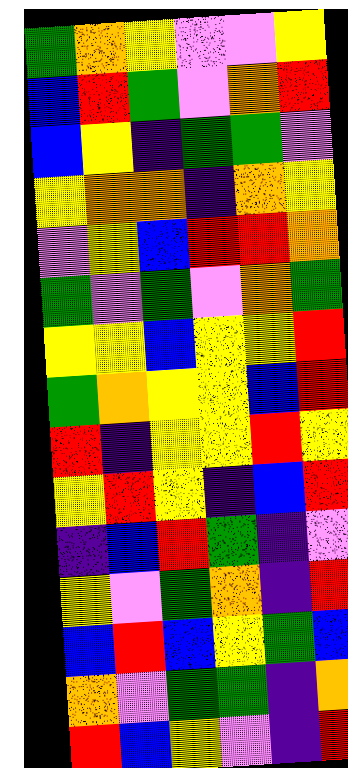[["green", "orange", "yellow", "violet", "violet", "yellow"], ["blue", "red", "green", "violet", "orange", "red"], ["blue", "yellow", "indigo", "green", "green", "violet"], ["yellow", "orange", "orange", "indigo", "orange", "yellow"], ["violet", "yellow", "blue", "red", "red", "orange"], ["green", "violet", "green", "violet", "orange", "green"], ["yellow", "yellow", "blue", "yellow", "yellow", "red"], ["green", "orange", "yellow", "yellow", "blue", "red"], ["red", "indigo", "yellow", "yellow", "red", "yellow"], ["yellow", "red", "yellow", "indigo", "blue", "red"], ["indigo", "blue", "red", "green", "indigo", "violet"], ["yellow", "violet", "green", "orange", "indigo", "red"], ["blue", "red", "blue", "yellow", "green", "blue"], ["orange", "violet", "green", "green", "indigo", "orange"], ["red", "blue", "yellow", "violet", "indigo", "red"]]